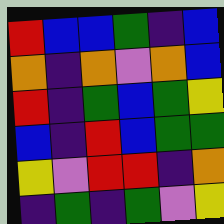[["red", "blue", "blue", "green", "indigo", "blue"], ["orange", "indigo", "orange", "violet", "orange", "blue"], ["red", "indigo", "green", "blue", "green", "yellow"], ["blue", "indigo", "red", "blue", "green", "green"], ["yellow", "violet", "red", "red", "indigo", "orange"], ["indigo", "green", "indigo", "green", "violet", "yellow"]]